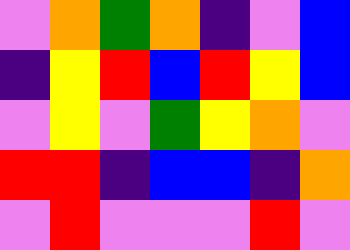[["violet", "orange", "green", "orange", "indigo", "violet", "blue"], ["indigo", "yellow", "red", "blue", "red", "yellow", "blue"], ["violet", "yellow", "violet", "green", "yellow", "orange", "violet"], ["red", "red", "indigo", "blue", "blue", "indigo", "orange"], ["violet", "red", "violet", "violet", "violet", "red", "violet"]]